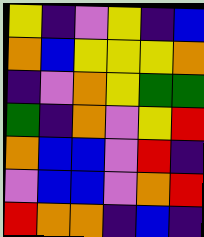[["yellow", "indigo", "violet", "yellow", "indigo", "blue"], ["orange", "blue", "yellow", "yellow", "yellow", "orange"], ["indigo", "violet", "orange", "yellow", "green", "green"], ["green", "indigo", "orange", "violet", "yellow", "red"], ["orange", "blue", "blue", "violet", "red", "indigo"], ["violet", "blue", "blue", "violet", "orange", "red"], ["red", "orange", "orange", "indigo", "blue", "indigo"]]